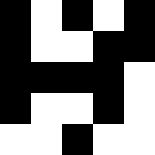[["black", "white", "black", "white", "black"], ["black", "white", "white", "black", "black"], ["black", "black", "black", "black", "white"], ["black", "white", "white", "black", "white"], ["white", "white", "black", "white", "white"]]